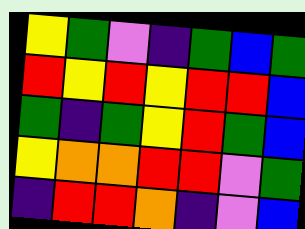[["yellow", "green", "violet", "indigo", "green", "blue", "green"], ["red", "yellow", "red", "yellow", "red", "red", "blue"], ["green", "indigo", "green", "yellow", "red", "green", "blue"], ["yellow", "orange", "orange", "red", "red", "violet", "green"], ["indigo", "red", "red", "orange", "indigo", "violet", "blue"]]